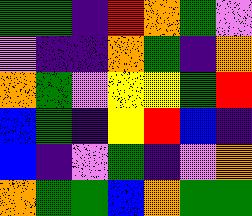[["green", "green", "indigo", "red", "orange", "green", "violet"], ["violet", "indigo", "indigo", "orange", "green", "indigo", "orange"], ["orange", "green", "violet", "yellow", "yellow", "green", "red"], ["blue", "green", "indigo", "yellow", "red", "blue", "indigo"], ["blue", "indigo", "violet", "green", "indigo", "violet", "orange"], ["orange", "green", "green", "blue", "orange", "green", "green"]]